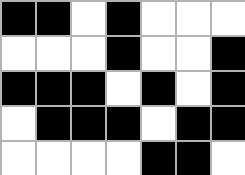[["black", "black", "white", "black", "white", "white", "white"], ["white", "white", "white", "black", "white", "white", "black"], ["black", "black", "black", "white", "black", "white", "black"], ["white", "black", "black", "black", "white", "black", "black"], ["white", "white", "white", "white", "black", "black", "white"]]